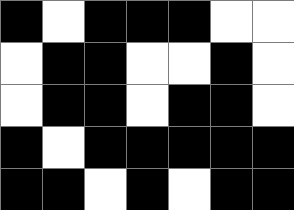[["black", "white", "black", "black", "black", "white", "white"], ["white", "black", "black", "white", "white", "black", "white"], ["white", "black", "black", "white", "black", "black", "white"], ["black", "white", "black", "black", "black", "black", "black"], ["black", "black", "white", "black", "white", "black", "black"]]